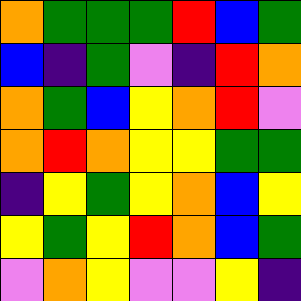[["orange", "green", "green", "green", "red", "blue", "green"], ["blue", "indigo", "green", "violet", "indigo", "red", "orange"], ["orange", "green", "blue", "yellow", "orange", "red", "violet"], ["orange", "red", "orange", "yellow", "yellow", "green", "green"], ["indigo", "yellow", "green", "yellow", "orange", "blue", "yellow"], ["yellow", "green", "yellow", "red", "orange", "blue", "green"], ["violet", "orange", "yellow", "violet", "violet", "yellow", "indigo"]]